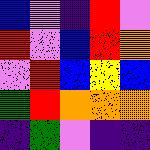[["blue", "violet", "indigo", "red", "violet"], ["red", "violet", "blue", "red", "orange"], ["violet", "red", "blue", "yellow", "blue"], ["green", "red", "orange", "orange", "orange"], ["indigo", "green", "violet", "indigo", "indigo"]]